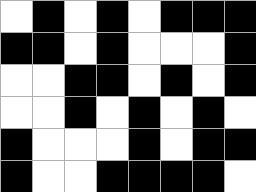[["white", "black", "white", "black", "white", "black", "black", "black"], ["black", "black", "white", "black", "white", "white", "white", "black"], ["white", "white", "black", "black", "white", "black", "white", "black"], ["white", "white", "black", "white", "black", "white", "black", "white"], ["black", "white", "white", "white", "black", "white", "black", "black"], ["black", "white", "white", "black", "black", "black", "black", "white"]]